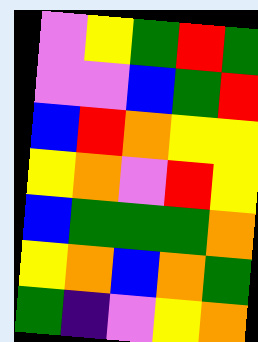[["violet", "yellow", "green", "red", "green"], ["violet", "violet", "blue", "green", "red"], ["blue", "red", "orange", "yellow", "yellow"], ["yellow", "orange", "violet", "red", "yellow"], ["blue", "green", "green", "green", "orange"], ["yellow", "orange", "blue", "orange", "green"], ["green", "indigo", "violet", "yellow", "orange"]]